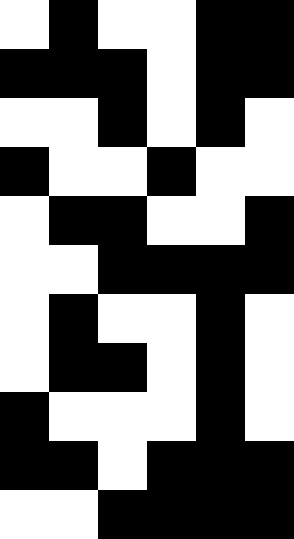[["white", "black", "white", "white", "black", "black"], ["black", "black", "black", "white", "black", "black"], ["white", "white", "black", "white", "black", "white"], ["black", "white", "white", "black", "white", "white"], ["white", "black", "black", "white", "white", "black"], ["white", "white", "black", "black", "black", "black"], ["white", "black", "white", "white", "black", "white"], ["white", "black", "black", "white", "black", "white"], ["black", "white", "white", "white", "black", "white"], ["black", "black", "white", "black", "black", "black"], ["white", "white", "black", "black", "black", "black"]]